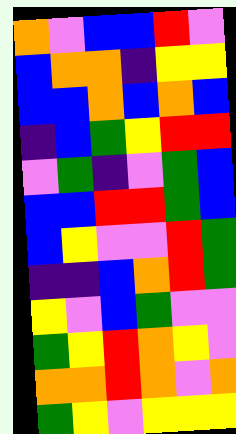[["orange", "violet", "blue", "blue", "red", "violet"], ["blue", "orange", "orange", "indigo", "yellow", "yellow"], ["blue", "blue", "orange", "blue", "orange", "blue"], ["indigo", "blue", "green", "yellow", "red", "red"], ["violet", "green", "indigo", "violet", "green", "blue"], ["blue", "blue", "red", "red", "green", "blue"], ["blue", "yellow", "violet", "violet", "red", "green"], ["indigo", "indigo", "blue", "orange", "red", "green"], ["yellow", "violet", "blue", "green", "violet", "violet"], ["green", "yellow", "red", "orange", "yellow", "violet"], ["orange", "orange", "red", "orange", "violet", "orange"], ["green", "yellow", "violet", "yellow", "yellow", "yellow"]]